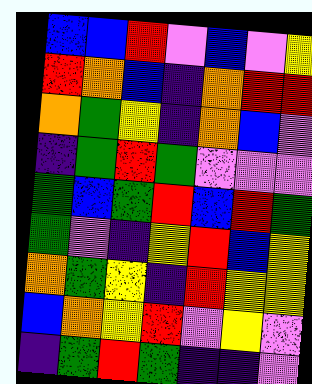[["blue", "blue", "red", "violet", "blue", "violet", "yellow"], ["red", "orange", "blue", "indigo", "orange", "red", "red"], ["orange", "green", "yellow", "indigo", "orange", "blue", "violet"], ["indigo", "green", "red", "green", "violet", "violet", "violet"], ["green", "blue", "green", "red", "blue", "red", "green"], ["green", "violet", "indigo", "yellow", "red", "blue", "yellow"], ["orange", "green", "yellow", "indigo", "red", "yellow", "yellow"], ["blue", "orange", "yellow", "red", "violet", "yellow", "violet"], ["indigo", "green", "red", "green", "indigo", "indigo", "violet"]]